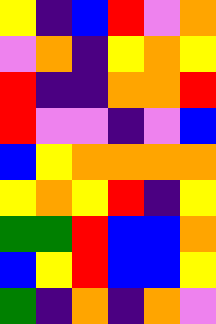[["yellow", "indigo", "blue", "red", "violet", "orange"], ["violet", "orange", "indigo", "yellow", "orange", "yellow"], ["red", "indigo", "indigo", "orange", "orange", "red"], ["red", "violet", "violet", "indigo", "violet", "blue"], ["blue", "yellow", "orange", "orange", "orange", "orange"], ["yellow", "orange", "yellow", "red", "indigo", "yellow"], ["green", "green", "red", "blue", "blue", "orange"], ["blue", "yellow", "red", "blue", "blue", "yellow"], ["green", "indigo", "orange", "indigo", "orange", "violet"]]